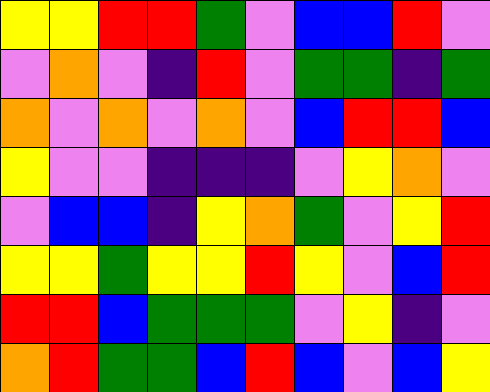[["yellow", "yellow", "red", "red", "green", "violet", "blue", "blue", "red", "violet"], ["violet", "orange", "violet", "indigo", "red", "violet", "green", "green", "indigo", "green"], ["orange", "violet", "orange", "violet", "orange", "violet", "blue", "red", "red", "blue"], ["yellow", "violet", "violet", "indigo", "indigo", "indigo", "violet", "yellow", "orange", "violet"], ["violet", "blue", "blue", "indigo", "yellow", "orange", "green", "violet", "yellow", "red"], ["yellow", "yellow", "green", "yellow", "yellow", "red", "yellow", "violet", "blue", "red"], ["red", "red", "blue", "green", "green", "green", "violet", "yellow", "indigo", "violet"], ["orange", "red", "green", "green", "blue", "red", "blue", "violet", "blue", "yellow"]]